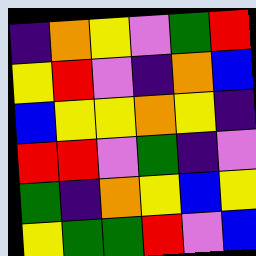[["indigo", "orange", "yellow", "violet", "green", "red"], ["yellow", "red", "violet", "indigo", "orange", "blue"], ["blue", "yellow", "yellow", "orange", "yellow", "indigo"], ["red", "red", "violet", "green", "indigo", "violet"], ["green", "indigo", "orange", "yellow", "blue", "yellow"], ["yellow", "green", "green", "red", "violet", "blue"]]